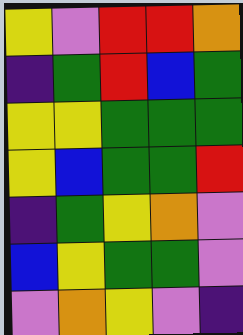[["yellow", "violet", "red", "red", "orange"], ["indigo", "green", "red", "blue", "green"], ["yellow", "yellow", "green", "green", "green"], ["yellow", "blue", "green", "green", "red"], ["indigo", "green", "yellow", "orange", "violet"], ["blue", "yellow", "green", "green", "violet"], ["violet", "orange", "yellow", "violet", "indigo"]]